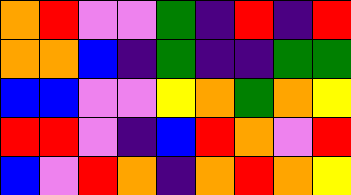[["orange", "red", "violet", "violet", "green", "indigo", "red", "indigo", "red"], ["orange", "orange", "blue", "indigo", "green", "indigo", "indigo", "green", "green"], ["blue", "blue", "violet", "violet", "yellow", "orange", "green", "orange", "yellow"], ["red", "red", "violet", "indigo", "blue", "red", "orange", "violet", "red"], ["blue", "violet", "red", "orange", "indigo", "orange", "red", "orange", "yellow"]]